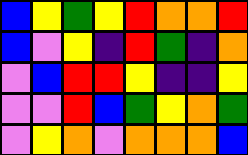[["blue", "yellow", "green", "yellow", "red", "orange", "orange", "red"], ["blue", "violet", "yellow", "indigo", "red", "green", "indigo", "orange"], ["violet", "blue", "red", "red", "yellow", "indigo", "indigo", "yellow"], ["violet", "violet", "red", "blue", "green", "yellow", "orange", "green"], ["violet", "yellow", "orange", "violet", "orange", "orange", "orange", "blue"]]